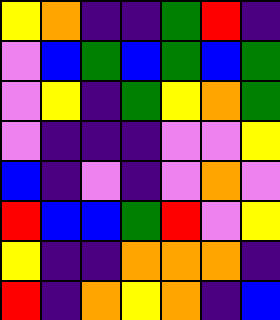[["yellow", "orange", "indigo", "indigo", "green", "red", "indigo"], ["violet", "blue", "green", "blue", "green", "blue", "green"], ["violet", "yellow", "indigo", "green", "yellow", "orange", "green"], ["violet", "indigo", "indigo", "indigo", "violet", "violet", "yellow"], ["blue", "indigo", "violet", "indigo", "violet", "orange", "violet"], ["red", "blue", "blue", "green", "red", "violet", "yellow"], ["yellow", "indigo", "indigo", "orange", "orange", "orange", "indigo"], ["red", "indigo", "orange", "yellow", "orange", "indigo", "blue"]]